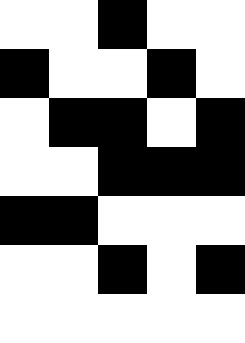[["white", "white", "black", "white", "white"], ["black", "white", "white", "black", "white"], ["white", "black", "black", "white", "black"], ["white", "white", "black", "black", "black"], ["black", "black", "white", "white", "white"], ["white", "white", "black", "white", "black"], ["white", "white", "white", "white", "white"]]